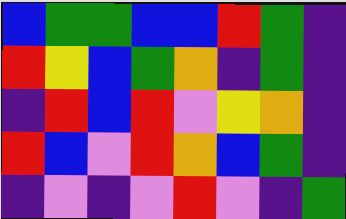[["blue", "green", "green", "blue", "blue", "red", "green", "indigo"], ["red", "yellow", "blue", "green", "orange", "indigo", "green", "indigo"], ["indigo", "red", "blue", "red", "violet", "yellow", "orange", "indigo"], ["red", "blue", "violet", "red", "orange", "blue", "green", "indigo"], ["indigo", "violet", "indigo", "violet", "red", "violet", "indigo", "green"]]